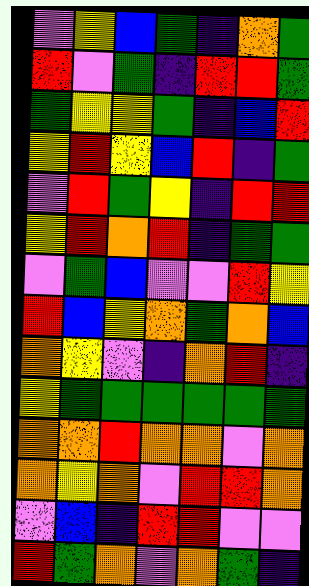[["violet", "yellow", "blue", "green", "indigo", "orange", "green"], ["red", "violet", "green", "indigo", "red", "red", "green"], ["green", "yellow", "yellow", "green", "indigo", "blue", "red"], ["yellow", "red", "yellow", "blue", "red", "indigo", "green"], ["violet", "red", "green", "yellow", "indigo", "red", "red"], ["yellow", "red", "orange", "red", "indigo", "green", "green"], ["violet", "green", "blue", "violet", "violet", "red", "yellow"], ["red", "blue", "yellow", "orange", "green", "orange", "blue"], ["orange", "yellow", "violet", "indigo", "orange", "red", "indigo"], ["yellow", "green", "green", "green", "green", "green", "green"], ["orange", "orange", "red", "orange", "orange", "violet", "orange"], ["orange", "yellow", "orange", "violet", "red", "red", "orange"], ["violet", "blue", "indigo", "red", "red", "violet", "violet"], ["red", "green", "orange", "violet", "orange", "green", "indigo"]]